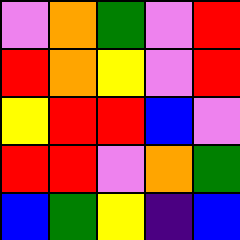[["violet", "orange", "green", "violet", "red"], ["red", "orange", "yellow", "violet", "red"], ["yellow", "red", "red", "blue", "violet"], ["red", "red", "violet", "orange", "green"], ["blue", "green", "yellow", "indigo", "blue"]]